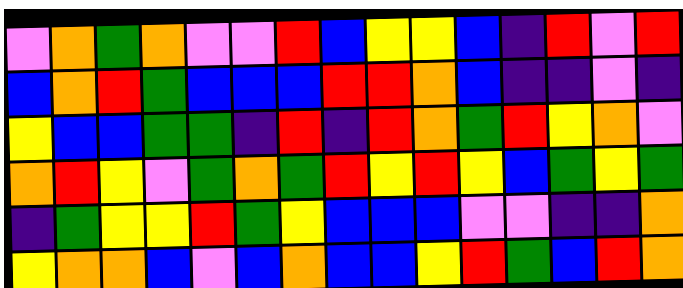[["violet", "orange", "green", "orange", "violet", "violet", "red", "blue", "yellow", "yellow", "blue", "indigo", "red", "violet", "red"], ["blue", "orange", "red", "green", "blue", "blue", "blue", "red", "red", "orange", "blue", "indigo", "indigo", "violet", "indigo"], ["yellow", "blue", "blue", "green", "green", "indigo", "red", "indigo", "red", "orange", "green", "red", "yellow", "orange", "violet"], ["orange", "red", "yellow", "violet", "green", "orange", "green", "red", "yellow", "red", "yellow", "blue", "green", "yellow", "green"], ["indigo", "green", "yellow", "yellow", "red", "green", "yellow", "blue", "blue", "blue", "violet", "violet", "indigo", "indigo", "orange"], ["yellow", "orange", "orange", "blue", "violet", "blue", "orange", "blue", "blue", "yellow", "red", "green", "blue", "red", "orange"]]